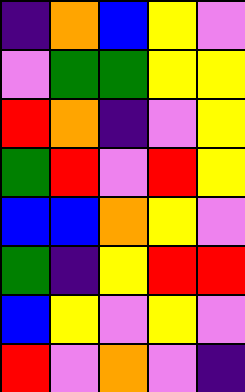[["indigo", "orange", "blue", "yellow", "violet"], ["violet", "green", "green", "yellow", "yellow"], ["red", "orange", "indigo", "violet", "yellow"], ["green", "red", "violet", "red", "yellow"], ["blue", "blue", "orange", "yellow", "violet"], ["green", "indigo", "yellow", "red", "red"], ["blue", "yellow", "violet", "yellow", "violet"], ["red", "violet", "orange", "violet", "indigo"]]